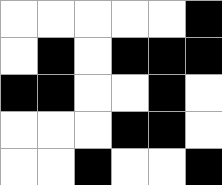[["white", "white", "white", "white", "white", "black"], ["white", "black", "white", "black", "black", "black"], ["black", "black", "white", "white", "black", "white"], ["white", "white", "white", "black", "black", "white"], ["white", "white", "black", "white", "white", "black"]]